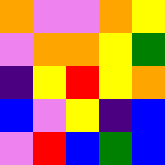[["orange", "violet", "violet", "orange", "yellow"], ["violet", "orange", "orange", "yellow", "green"], ["indigo", "yellow", "red", "yellow", "orange"], ["blue", "violet", "yellow", "indigo", "blue"], ["violet", "red", "blue", "green", "blue"]]